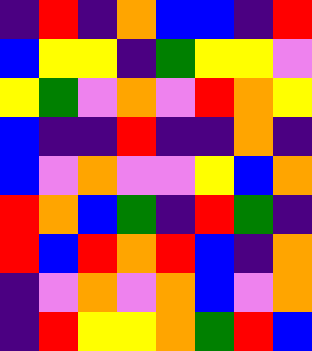[["indigo", "red", "indigo", "orange", "blue", "blue", "indigo", "red"], ["blue", "yellow", "yellow", "indigo", "green", "yellow", "yellow", "violet"], ["yellow", "green", "violet", "orange", "violet", "red", "orange", "yellow"], ["blue", "indigo", "indigo", "red", "indigo", "indigo", "orange", "indigo"], ["blue", "violet", "orange", "violet", "violet", "yellow", "blue", "orange"], ["red", "orange", "blue", "green", "indigo", "red", "green", "indigo"], ["red", "blue", "red", "orange", "red", "blue", "indigo", "orange"], ["indigo", "violet", "orange", "violet", "orange", "blue", "violet", "orange"], ["indigo", "red", "yellow", "yellow", "orange", "green", "red", "blue"]]